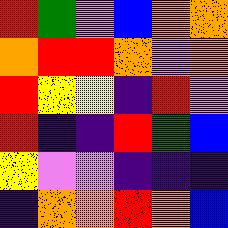[["red", "green", "violet", "blue", "orange", "orange"], ["orange", "red", "red", "orange", "violet", "orange"], ["red", "yellow", "yellow", "indigo", "red", "violet"], ["red", "indigo", "indigo", "red", "green", "blue"], ["yellow", "violet", "violet", "indigo", "indigo", "indigo"], ["indigo", "orange", "orange", "red", "orange", "blue"]]